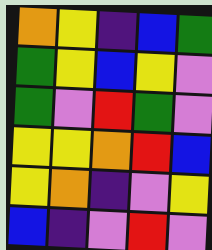[["orange", "yellow", "indigo", "blue", "green"], ["green", "yellow", "blue", "yellow", "violet"], ["green", "violet", "red", "green", "violet"], ["yellow", "yellow", "orange", "red", "blue"], ["yellow", "orange", "indigo", "violet", "yellow"], ["blue", "indigo", "violet", "red", "violet"]]